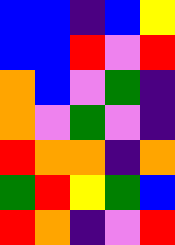[["blue", "blue", "indigo", "blue", "yellow"], ["blue", "blue", "red", "violet", "red"], ["orange", "blue", "violet", "green", "indigo"], ["orange", "violet", "green", "violet", "indigo"], ["red", "orange", "orange", "indigo", "orange"], ["green", "red", "yellow", "green", "blue"], ["red", "orange", "indigo", "violet", "red"]]